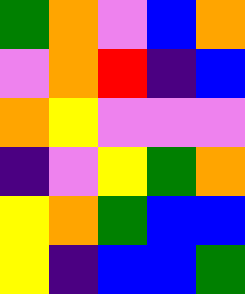[["green", "orange", "violet", "blue", "orange"], ["violet", "orange", "red", "indigo", "blue"], ["orange", "yellow", "violet", "violet", "violet"], ["indigo", "violet", "yellow", "green", "orange"], ["yellow", "orange", "green", "blue", "blue"], ["yellow", "indigo", "blue", "blue", "green"]]